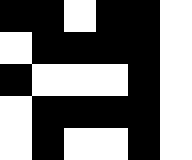[["black", "black", "white", "black", "black", "white"], ["white", "black", "black", "black", "black", "white"], ["black", "white", "white", "white", "black", "white"], ["white", "black", "black", "black", "black", "white"], ["white", "black", "white", "white", "black", "white"]]